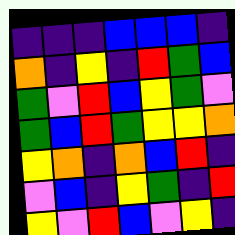[["indigo", "indigo", "indigo", "blue", "blue", "blue", "indigo"], ["orange", "indigo", "yellow", "indigo", "red", "green", "blue"], ["green", "violet", "red", "blue", "yellow", "green", "violet"], ["green", "blue", "red", "green", "yellow", "yellow", "orange"], ["yellow", "orange", "indigo", "orange", "blue", "red", "indigo"], ["violet", "blue", "indigo", "yellow", "green", "indigo", "red"], ["yellow", "violet", "red", "blue", "violet", "yellow", "indigo"]]